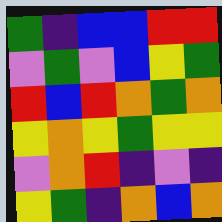[["green", "indigo", "blue", "blue", "red", "red"], ["violet", "green", "violet", "blue", "yellow", "green"], ["red", "blue", "red", "orange", "green", "orange"], ["yellow", "orange", "yellow", "green", "yellow", "yellow"], ["violet", "orange", "red", "indigo", "violet", "indigo"], ["yellow", "green", "indigo", "orange", "blue", "orange"]]